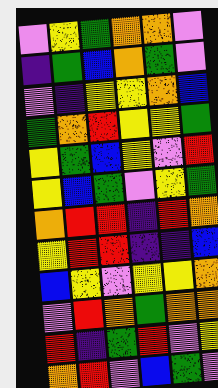[["violet", "yellow", "green", "orange", "orange", "violet"], ["indigo", "green", "blue", "orange", "green", "violet"], ["violet", "indigo", "yellow", "yellow", "orange", "blue"], ["green", "orange", "red", "yellow", "yellow", "green"], ["yellow", "green", "blue", "yellow", "violet", "red"], ["yellow", "blue", "green", "violet", "yellow", "green"], ["orange", "red", "red", "indigo", "red", "orange"], ["yellow", "red", "red", "indigo", "indigo", "blue"], ["blue", "yellow", "violet", "yellow", "yellow", "orange"], ["violet", "red", "orange", "green", "orange", "orange"], ["red", "indigo", "green", "red", "violet", "yellow"], ["orange", "red", "violet", "blue", "green", "violet"]]